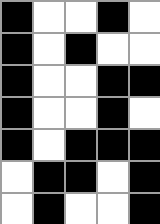[["black", "white", "white", "black", "white"], ["black", "white", "black", "white", "white"], ["black", "white", "white", "black", "black"], ["black", "white", "white", "black", "white"], ["black", "white", "black", "black", "black"], ["white", "black", "black", "white", "black"], ["white", "black", "white", "white", "black"]]